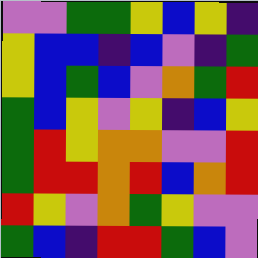[["violet", "violet", "green", "green", "yellow", "blue", "yellow", "indigo"], ["yellow", "blue", "blue", "indigo", "blue", "violet", "indigo", "green"], ["yellow", "blue", "green", "blue", "violet", "orange", "green", "red"], ["green", "blue", "yellow", "violet", "yellow", "indigo", "blue", "yellow"], ["green", "red", "yellow", "orange", "orange", "violet", "violet", "red"], ["green", "red", "red", "orange", "red", "blue", "orange", "red"], ["red", "yellow", "violet", "orange", "green", "yellow", "violet", "violet"], ["green", "blue", "indigo", "red", "red", "green", "blue", "violet"]]